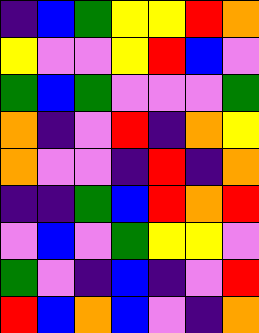[["indigo", "blue", "green", "yellow", "yellow", "red", "orange"], ["yellow", "violet", "violet", "yellow", "red", "blue", "violet"], ["green", "blue", "green", "violet", "violet", "violet", "green"], ["orange", "indigo", "violet", "red", "indigo", "orange", "yellow"], ["orange", "violet", "violet", "indigo", "red", "indigo", "orange"], ["indigo", "indigo", "green", "blue", "red", "orange", "red"], ["violet", "blue", "violet", "green", "yellow", "yellow", "violet"], ["green", "violet", "indigo", "blue", "indigo", "violet", "red"], ["red", "blue", "orange", "blue", "violet", "indigo", "orange"]]